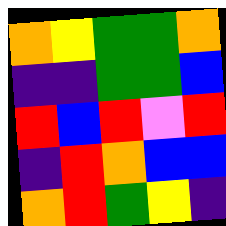[["orange", "yellow", "green", "green", "orange"], ["indigo", "indigo", "green", "green", "blue"], ["red", "blue", "red", "violet", "red"], ["indigo", "red", "orange", "blue", "blue"], ["orange", "red", "green", "yellow", "indigo"]]